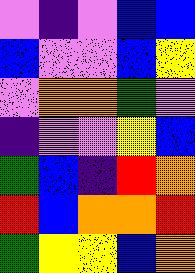[["violet", "indigo", "violet", "blue", "blue"], ["blue", "violet", "violet", "blue", "yellow"], ["violet", "orange", "orange", "green", "violet"], ["indigo", "violet", "violet", "yellow", "blue"], ["green", "blue", "indigo", "red", "orange"], ["red", "blue", "orange", "orange", "red"], ["green", "yellow", "yellow", "blue", "orange"]]